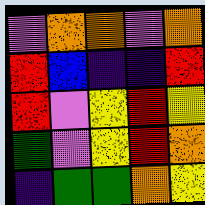[["violet", "orange", "orange", "violet", "orange"], ["red", "blue", "indigo", "indigo", "red"], ["red", "violet", "yellow", "red", "yellow"], ["green", "violet", "yellow", "red", "orange"], ["indigo", "green", "green", "orange", "yellow"]]